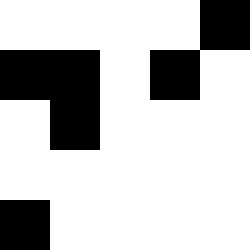[["white", "white", "white", "white", "black"], ["black", "black", "white", "black", "white"], ["white", "black", "white", "white", "white"], ["white", "white", "white", "white", "white"], ["black", "white", "white", "white", "white"]]